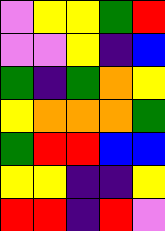[["violet", "yellow", "yellow", "green", "red"], ["violet", "violet", "yellow", "indigo", "blue"], ["green", "indigo", "green", "orange", "yellow"], ["yellow", "orange", "orange", "orange", "green"], ["green", "red", "red", "blue", "blue"], ["yellow", "yellow", "indigo", "indigo", "yellow"], ["red", "red", "indigo", "red", "violet"]]